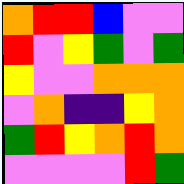[["orange", "red", "red", "blue", "violet", "violet"], ["red", "violet", "yellow", "green", "violet", "green"], ["yellow", "violet", "violet", "orange", "orange", "orange"], ["violet", "orange", "indigo", "indigo", "yellow", "orange"], ["green", "red", "yellow", "orange", "red", "orange"], ["violet", "violet", "violet", "violet", "red", "green"]]